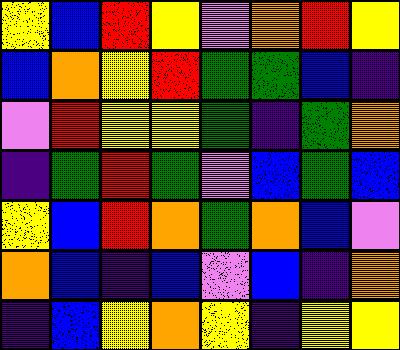[["yellow", "blue", "red", "yellow", "violet", "orange", "red", "yellow"], ["blue", "orange", "yellow", "red", "green", "green", "blue", "indigo"], ["violet", "red", "yellow", "yellow", "green", "indigo", "green", "orange"], ["indigo", "green", "red", "green", "violet", "blue", "green", "blue"], ["yellow", "blue", "red", "orange", "green", "orange", "blue", "violet"], ["orange", "blue", "indigo", "blue", "violet", "blue", "indigo", "orange"], ["indigo", "blue", "yellow", "orange", "yellow", "indigo", "yellow", "yellow"]]